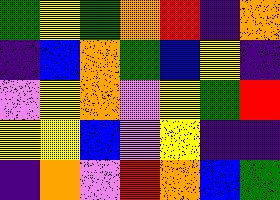[["green", "yellow", "green", "orange", "red", "indigo", "orange"], ["indigo", "blue", "orange", "green", "blue", "yellow", "indigo"], ["violet", "yellow", "orange", "violet", "yellow", "green", "red"], ["yellow", "yellow", "blue", "violet", "yellow", "indigo", "indigo"], ["indigo", "orange", "violet", "red", "orange", "blue", "green"]]